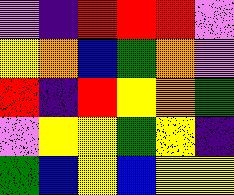[["violet", "indigo", "red", "red", "red", "violet"], ["yellow", "orange", "blue", "green", "orange", "violet"], ["red", "indigo", "red", "yellow", "orange", "green"], ["violet", "yellow", "yellow", "green", "yellow", "indigo"], ["green", "blue", "yellow", "blue", "yellow", "yellow"]]